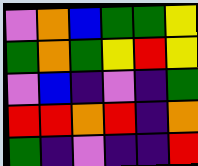[["violet", "orange", "blue", "green", "green", "yellow"], ["green", "orange", "green", "yellow", "red", "yellow"], ["violet", "blue", "indigo", "violet", "indigo", "green"], ["red", "red", "orange", "red", "indigo", "orange"], ["green", "indigo", "violet", "indigo", "indigo", "red"]]